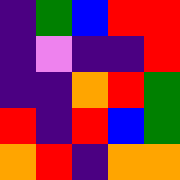[["indigo", "green", "blue", "red", "red"], ["indigo", "violet", "indigo", "indigo", "red"], ["indigo", "indigo", "orange", "red", "green"], ["red", "indigo", "red", "blue", "green"], ["orange", "red", "indigo", "orange", "orange"]]